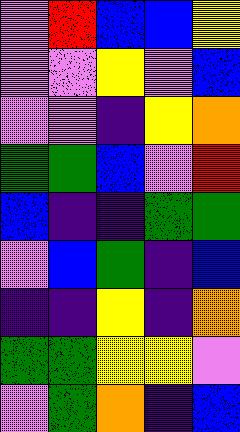[["violet", "red", "blue", "blue", "yellow"], ["violet", "violet", "yellow", "violet", "blue"], ["violet", "violet", "indigo", "yellow", "orange"], ["green", "green", "blue", "violet", "red"], ["blue", "indigo", "indigo", "green", "green"], ["violet", "blue", "green", "indigo", "blue"], ["indigo", "indigo", "yellow", "indigo", "orange"], ["green", "green", "yellow", "yellow", "violet"], ["violet", "green", "orange", "indigo", "blue"]]